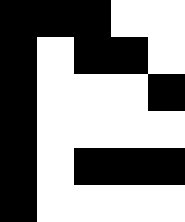[["black", "black", "black", "white", "white"], ["black", "white", "black", "black", "white"], ["black", "white", "white", "white", "black"], ["black", "white", "white", "white", "white"], ["black", "white", "black", "black", "black"], ["black", "white", "white", "white", "white"]]